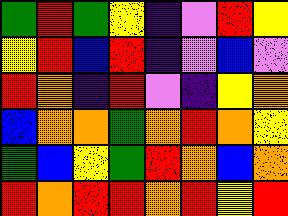[["green", "red", "green", "yellow", "indigo", "violet", "red", "yellow"], ["yellow", "red", "blue", "red", "indigo", "violet", "blue", "violet"], ["red", "orange", "indigo", "red", "violet", "indigo", "yellow", "orange"], ["blue", "orange", "orange", "green", "orange", "red", "orange", "yellow"], ["green", "blue", "yellow", "green", "red", "orange", "blue", "orange"], ["red", "orange", "red", "red", "orange", "red", "yellow", "red"]]